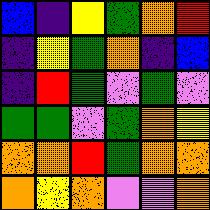[["blue", "indigo", "yellow", "green", "orange", "red"], ["indigo", "yellow", "green", "orange", "indigo", "blue"], ["indigo", "red", "green", "violet", "green", "violet"], ["green", "green", "violet", "green", "orange", "yellow"], ["orange", "orange", "red", "green", "orange", "orange"], ["orange", "yellow", "orange", "violet", "violet", "orange"]]